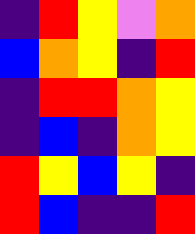[["indigo", "red", "yellow", "violet", "orange"], ["blue", "orange", "yellow", "indigo", "red"], ["indigo", "red", "red", "orange", "yellow"], ["indigo", "blue", "indigo", "orange", "yellow"], ["red", "yellow", "blue", "yellow", "indigo"], ["red", "blue", "indigo", "indigo", "red"]]